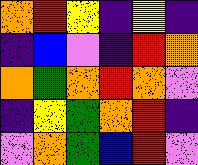[["orange", "red", "yellow", "indigo", "yellow", "indigo"], ["indigo", "blue", "violet", "indigo", "red", "orange"], ["orange", "green", "orange", "red", "orange", "violet"], ["indigo", "yellow", "green", "orange", "red", "indigo"], ["violet", "orange", "green", "blue", "red", "violet"]]